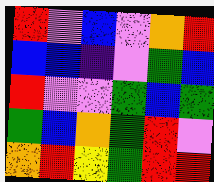[["red", "violet", "blue", "violet", "orange", "red"], ["blue", "blue", "indigo", "violet", "green", "blue"], ["red", "violet", "violet", "green", "blue", "green"], ["green", "blue", "orange", "green", "red", "violet"], ["orange", "red", "yellow", "green", "red", "red"]]